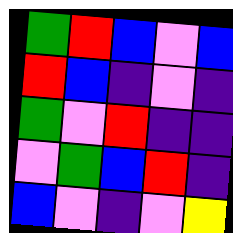[["green", "red", "blue", "violet", "blue"], ["red", "blue", "indigo", "violet", "indigo"], ["green", "violet", "red", "indigo", "indigo"], ["violet", "green", "blue", "red", "indigo"], ["blue", "violet", "indigo", "violet", "yellow"]]